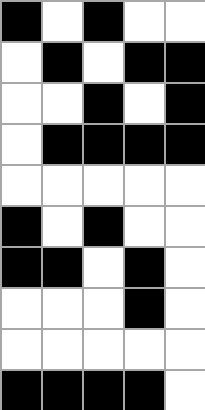[["black", "white", "black", "white", "white"], ["white", "black", "white", "black", "black"], ["white", "white", "black", "white", "black"], ["white", "black", "black", "black", "black"], ["white", "white", "white", "white", "white"], ["black", "white", "black", "white", "white"], ["black", "black", "white", "black", "white"], ["white", "white", "white", "black", "white"], ["white", "white", "white", "white", "white"], ["black", "black", "black", "black", "white"]]